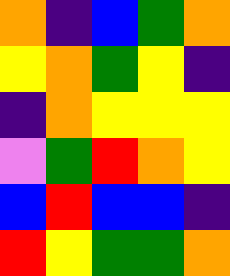[["orange", "indigo", "blue", "green", "orange"], ["yellow", "orange", "green", "yellow", "indigo"], ["indigo", "orange", "yellow", "yellow", "yellow"], ["violet", "green", "red", "orange", "yellow"], ["blue", "red", "blue", "blue", "indigo"], ["red", "yellow", "green", "green", "orange"]]